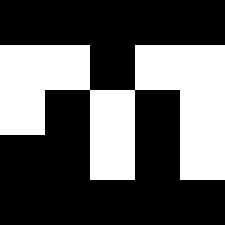[["black", "black", "black", "black", "black"], ["white", "white", "black", "white", "white"], ["white", "black", "white", "black", "white"], ["black", "black", "white", "black", "white"], ["black", "black", "black", "black", "black"]]